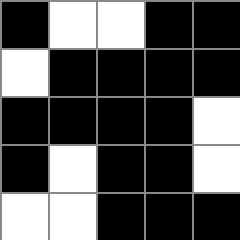[["black", "white", "white", "black", "black"], ["white", "black", "black", "black", "black"], ["black", "black", "black", "black", "white"], ["black", "white", "black", "black", "white"], ["white", "white", "black", "black", "black"]]